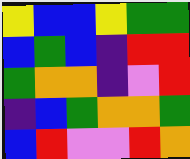[["yellow", "blue", "blue", "yellow", "green", "green"], ["blue", "green", "blue", "indigo", "red", "red"], ["green", "orange", "orange", "indigo", "violet", "red"], ["indigo", "blue", "green", "orange", "orange", "green"], ["blue", "red", "violet", "violet", "red", "orange"]]